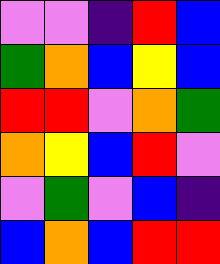[["violet", "violet", "indigo", "red", "blue"], ["green", "orange", "blue", "yellow", "blue"], ["red", "red", "violet", "orange", "green"], ["orange", "yellow", "blue", "red", "violet"], ["violet", "green", "violet", "blue", "indigo"], ["blue", "orange", "blue", "red", "red"]]